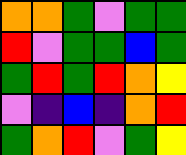[["orange", "orange", "green", "violet", "green", "green"], ["red", "violet", "green", "green", "blue", "green"], ["green", "red", "green", "red", "orange", "yellow"], ["violet", "indigo", "blue", "indigo", "orange", "red"], ["green", "orange", "red", "violet", "green", "yellow"]]